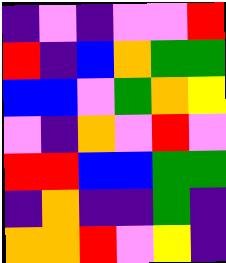[["indigo", "violet", "indigo", "violet", "violet", "red"], ["red", "indigo", "blue", "orange", "green", "green"], ["blue", "blue", "violet", "green", "orange", "yellow"], ["violet", "indigo", "orange", "violet", "red", "violet"], ["red", "red", "blue", "blue", "green", "green"], ["indigo", "orange", "indigo", "indigo", "green", "indigo"], ["orange", "orange", "red", "violet", "yellow", "indigo"]]